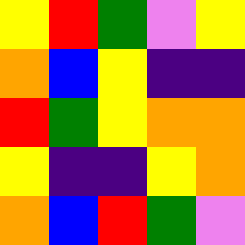[["yellow", "red", "green", "violet", "yellow"], ["orange", "blue", "yellow", "indigo", "indigo"], ["red", "green", "yellow", "orange", "orange"], ["yellow", "indigo", "indigo", "yellow", "orange"], ["orange", "blue", "red", "green", "violet"]]